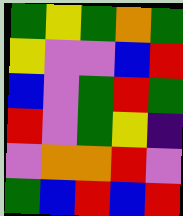[["green", "yellow", "green", "orange", "green"], ["yellow", "violet", "violet", "blue", "red"], ["blue", "violet", "green", "red", "green"], ["red", "violet", "green", "yellow", "indigo"], ["violet", "orange", "orange", "red", "violet"], ["green", "blue", "red", "blue", "red"]]